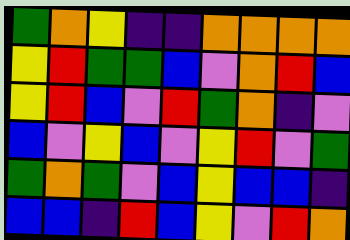[["green", "orange", "yellow", "indigo", "indigo", "orange", "orange", "orange", "orange"], ["yellow", "red", "green", "green", "blue", "violet", "orange", "red", "blue"], ["yellow", "red", "blue", "violet", "red", "green", "orange", "indigo", "violet"], ["blue", "violet", "yellow", "blue", "violet", "yellow", "red", "violet", "green"], ["green", "orange", "green", "violet", "blue", "yellow", "blue", "blue", "indigo"], ["blue", "blue", "indigo", "red", "blue", "yellow", "violet", "red", "orange"]]